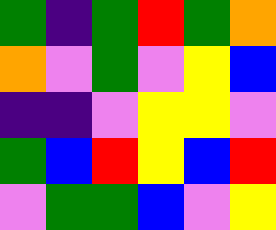[["green", "indigo", "green", "red", "green", "orange"], ["orange", "violet", "green", "violet", "yellow", "blue"], ["indigo", "indigo", "violet", "yellow", "yellow", "violet"], ["green", "blue", "red", "yellow", "blue", "red"], ["violet", "green", "green", "blue", "violet", "yellow"]]